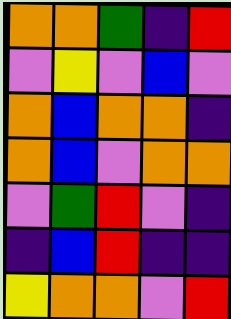[["orange", "orange", "green", "indigo", "red"], ["violet", "yellow", "violet", "blue", "violet"], ["orange", "blue", "orange", "orange", "indigo"], ["orange", "blue", "violet", "orange", "orange"], ["violet", "green", "red", "violet", "indigo"], ["indigo", "blue", "red", "indigo", "indigo"], ["yellow", "orange", "orange", "violet", "red"]]